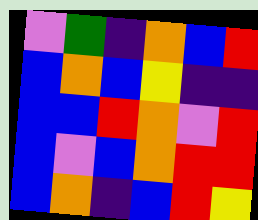[["violet", "green", "indigo", "orange", "blue", "red"], ["blue", "orange", "blue", "yellow", "indigo", "indigo"], ["blue", "blue", "red", "orange", "violet", "red"], ["blue", "violet", "blue", "orange", "red", "red"], ["blue", "orange", "indigo", "blue", "red", "yellow"]]